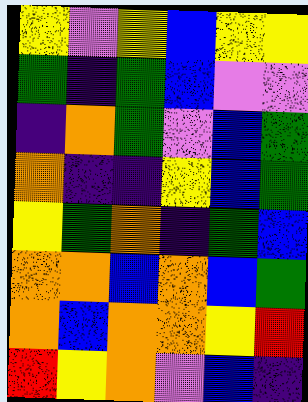[["yellow", "violet", "yellow", "blue", "yellow", "yellow"], ["green", "indigo", "green", "blue", "violet", "violet"], ["indigo", "orange", "green", "violet", "blue", "green"], ["orange", "indigo", "indigo", "yellow", "blue", "green"], ["yellow", "green", "orange", "indigo", "green", "blue"], ["orange", "orange", "blue", "orange", "blue", "green"], ["orange", "blue", "orange", "orange", "yellow", "red"], ["red", "yellow", "orange", "violet", "blue", "indigo"]]